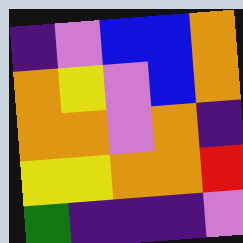[["indigo", "violet", "blue", "blue", "orange"], ["orange", "yellow", "violet", "blue", "orange"], ["orange", "orange", "violet", "orange", "indigo"], ["yellow", "yellow", "orange", "orange", "red"], ["green", "indigo", "indigo", "indigo", "violet"]]